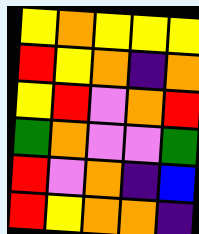[["yellow", "orange", "yellow", "yellow", "yellow"], ["red", "yellow", "orange", "indigo", "orange"], ["yellow", "red", "violet", "orange", "red"], ["green", "orange", "violet", "violet", "green"], ["red", "violet", "orange", "indigo", "blue"], ["red", "yellow", "orange", "orange", "indigo"]]